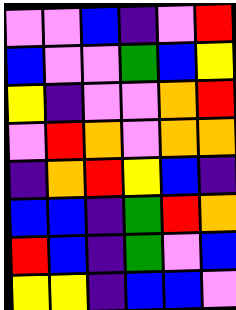[["violet", "violet", "blue", "indigo", "violet", "red"], ["blue", "violet", "violet", "green", "blue", "yellow"], ["yellow", "indigo", "violet", "violet", "orange", "red"], ["violet", "red", "orange", "violet", "orange", "orange"], ["indigo", "orange", "red", "yellow", "blue", "indigo"], ["blue", "blue", "indigo", "green", "red", "orange"], ["red", "blue", "indigo", "green", "violet", "blue"], ["yellow", "yellow", "indigo", "blue", "blue", "violet"]]